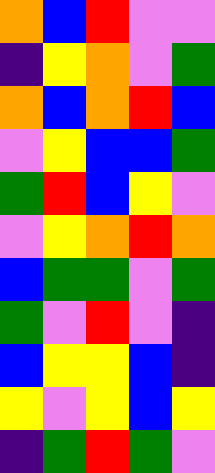[["orange", "blue", "red", "violet", "violet"], ["indigo", "yellow", "orange", "violet", "green"], ["orange", "blue", "orange", "red", "blue"], ["violet", "yellow", "blue", "blue", "green"], ["green", "red", "blue", "yellow", "violet"], ["violet", "yellow", "orange", "red", "orange"], ["blue", "green", "green", "violet", "green"], ["green", "violet", "red", "violet", "indigo"], ["blue", "yellow", "yellow", "blue", "indigo"], ["yellow", "violet", "yellow", "blue", "yellow"], ["indigo", "green", "red", "green", "violet"]]